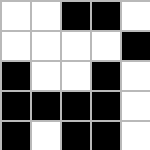[["white", "white", "black", "black", "white"], ["white", "white", "white", "white", "black"], ["black", "white", "white", "black", "white"], ["black", "black", "black", "black", "white"], ["black", "white", "black", "black", "white"]]